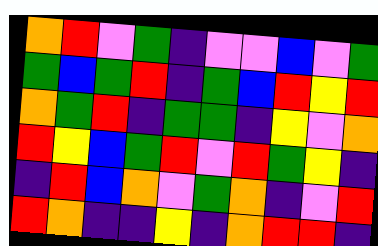[["orange", "red", "violet", "green", "indigo", "violet", "violet", "blue", "violet", "green"], ["green", "blue", "green", "red", "indigo", "green", "blue", "red", "yellow", "red"], ["orange", "green", "red", "indigo", "green", "green", "indigo", "yellow", "violet", "orange"], ["red", "yellow", "blue", "green", "red", "violet", "red", "green", "yellow", "indigo"], ["indigo", "red", "blue", "orange", "violet", "green", "orange", "indigo", "violet", "red"], ["red", "orange", "indigo", "indigo", "yellow", "indigo", "orange", "red", "red", "indigo"]]